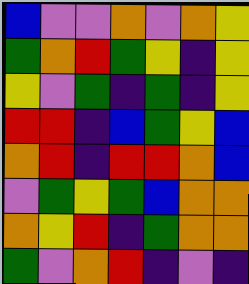[["blue", "violet", "violet", "orange", "violet", "orange", "yellow"], ["green", "orange", "red", "green", "yellow", "indigo", "yellow"], ["yellow", "violet", "green", "indigo", "green", "indigo", "yellow"], ["red", "red", "indigo", "blue", "green", "yellow", "blue"], ["orange", "red", "indigo", "red", "red", "orange", "blue"], ["violet", "green", "yellow", "green", "blue", "orange", "orange"], ["orange", "yellow", "red", "indigo", "green", "orange", "orange"], ["green", "violet", "orange", "red", "indigo", "violet", "indigo"]]